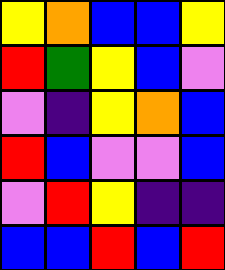[["yellow", "orange", "blue", "blue", "yellow"], ["red", "green", "yellow", "blue", "violet"], ["violet", "indigo", "yellow", "orange", "blue"], ["red", "blue", "violet", "violet", "blue"], ["violet", "red", "yellow", "indigo", "indigo"], ["blue", "blue", "red", "blue", "red"]]